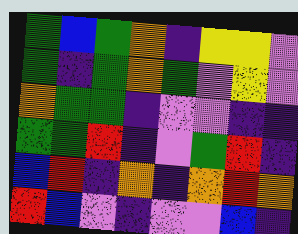[["green", "blue", "green", "orange", "indigo", "yellow", "yellow", "violet"], ["green", "indigo", "green", "orange", "green", "violet", "yellow", "violet"], ["orange", "green", "green", "indigo", "violet", "violet", "indigo", "indigo"], ["green", "green", "red", "indigo", "violet", "green", "red", "indigo"], ["blue", "red", "indigo", "orange", "indigo", "orange", "red", "orange"], ["red", "blue", "violet", "indigo", "violet", "violet", "blue", "indigo"]]